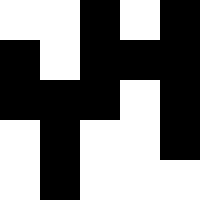[["white", "white", "black", "white", "black"], ["black", "white", "black", "black", "black"], ["black", "black", "black", "white", "black"], ["white", "black", "white", "white", "black"], ["white", "black", "white", "white", "white"]]